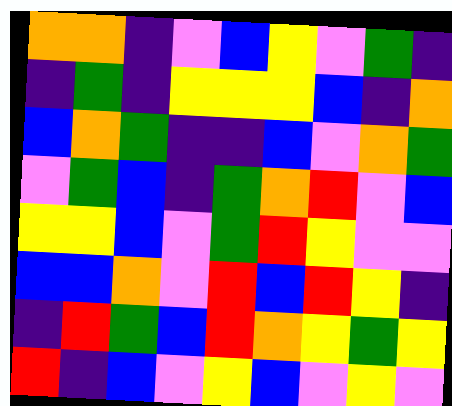[["orange", "orange", "indigo", "violet", "blue", "yellow", "violet", "green", "indigo"], ["indigo", "green", "indigo", "yellow", "yellow", "yellow", "blue", "indigo", "orange"], ["blue", "orange", "green", "indigo", "indigo", "blue", "violet", "orange", "green"], ["violet", "green", "blue", "indigo", "green", "orange", "red", "violet", "blue"], ["yellow", "yellow", "blue", "violet", "green", "red", "yellow", "violet", "violet"], ["blue", "blue", "orange", "violet", "red", "blue", "red", "yellow", "indigo"], ["indigo", "red", "green", "blue", "red", "orange", "yellow", "green", "yellow"], ["red", "indigo", "blue", "violet", "yellow", "blue", "violet", "yellow", "violet"]]